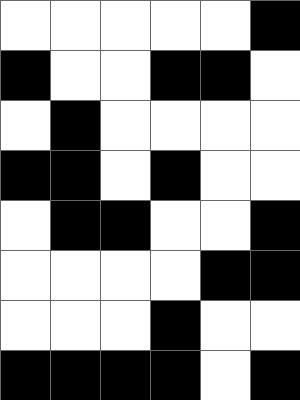[["white", "white", "white", "white", "white", "black"], ["black", "white", "white", "black", "black", "white"], ["white", "black", "white", "white", "white", "white"], ["black", "black", "white", "black", "white", "white"], ["white", "black", "black", "white", "white", "black"], ["white", "white", "white", "white", "black", "black"], ["white", "white", "white", "black", "white", "white"], ["black", "black", "black", "black", "white", "black"]]